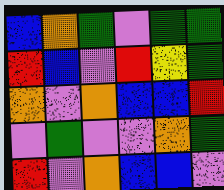[["blue", "orange", "green", "violet", "green", "green"], ["red", "blue", "violet", "red", "yellow", "green"], ["orange", "violet", "orange", "blue", "blue", "red"], ["violet", "green", "violet", "violet", "orange", "green"], ["red", "violet", "orange", "blue", "blue", "violet"]]